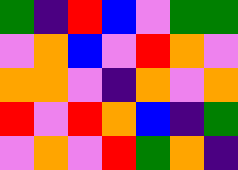[["green", "indigo", "red", "blue", "violet", "green", "green"], ["violet", "orange", "blue", "violet", "red", "orange", "violet"], ["orange", "orange", "violet", "indigo", "orange", "violet", "orange"], ["red", "violet", "red", "orange", "blue", "indigo", "green"], ["violet", "orange", "violet", "red", "green", "orange", "indigo"]]